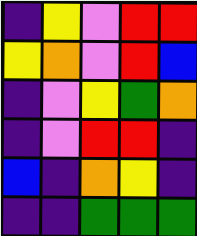[["indigo", "yellow", "violet", "red", "red"], ["yellow", "orange", "violet", "red", "blue"], ["indigo", "violet", "yellow", "green", "orange"], ["indigo", "violet", "red", "red", "indigo"], ["blue", "indigo", "orange", "yellow", "indigo"], ["indigo", "indigo", "green", "green", "green"]]